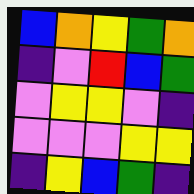[["blue", "orange", "yellow", "green", "orange"], ["indigo", "violet", "red", "blue", "green"], ["violet", "yellow", "yellow", "violet", "indigo"], ["violet", "violet", "violet", "yellow", "yellow"], ["indigo", "yellow", "blue", "green", "indigo"]]